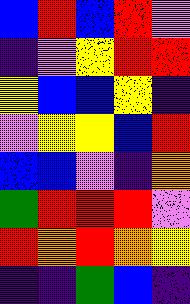[["blue", "red", "blue", "red", "violet"], ["indigo", "violet", "yellow", "red", "red"], ["yellow", "blue", "blue", "yellow", "indigo"], ["violet", "yellow", "yellow", "blue", "red"], ["blue", "blue", "violet", "indigo", "orange"], ["green", "red", "red", "red", "violet"], ["red", "orange", "red", "orange", "yellow"], ["indigo", "indigo", "green", "blue", "indigo"]]